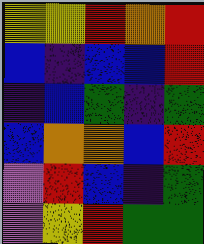[["yellow", "yellow", "red", "orange", "red"], ["blue", "indigo", "blue", "blue", "red"], ["indigo", "blue", "green", "indigo", "green"], ["blue", "orange", "orange", "blue", "red"], ["violet", "red", "blue", "indigo", "green"], ["violet", "yellow", "red", "green", "green"]]